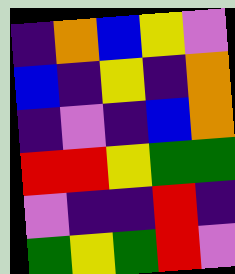[["indigo", "orange", "blue", "yellow", "violet"], ["blue", "indigo", "yellow", "indigo", "orange"], ["indigo", "violet", "indigo", "blue", "orange"], ["red", "red", "yellow", "green", "green"], ["violet", "indigo", "indigo", "red", "indigo"], ["green", "yellow", "green", "red", "violet"]]